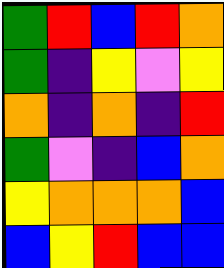[["green", "red", "blue", "red", "orange"], ["green", "indigo", "yellow", "violet", "yellow"], ["orange", "indigo", "orange", "indigo", "red"], ["green", "violet", "indigo", "blue", "orange"], ["yellow", "orange", "orange", "orange", "blue"], ["blue", "yellow", "red", "blue", "blue"]]